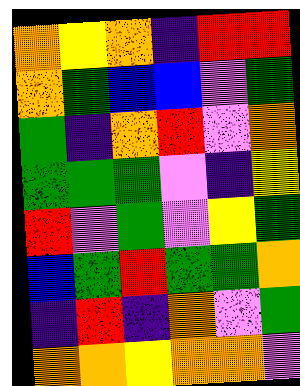[["orange", "yellow", "orange", "indigo", "red", "red"], ["orange", "green", "blue", "blue", "violet", "green"], ["green", "indigo", "orange", "red", "violet", "orange"], ["green", "green", "green", "violet", "indigo", "yellow"], ["red", "violet", "green", "violet", "yellow", "green"], ["blue", "green", "red", "green", "green", "orange"], ["indigo", "red", "indigo", "orange", "violet", "green"], ["orange", "orange", "yellow", "orange", "orange", "violet"]]